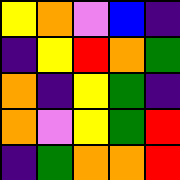[["yellow", "orange", "violet", "blue", "indigo"], ["indigo", "yellow", "red", "orange", "green"], ["orange", "indigo", "yellow", "green", "indigo"], ["orange", "violet", "yellow", "green", "red"], ["indigo", "green", "orange", "orange", "red"]]